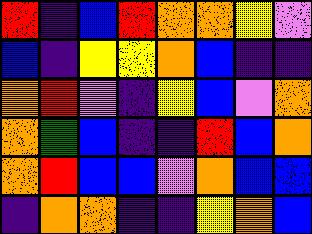[["red", "indigo", "blue", "red", "orange", "orange", "yellow", "violet"], ["blue", "indigo", "yellow", "yellow", "orange", "blue", "indigo", "indigo"], ["orange", "red", "violet", "indigo", "yellow", "blue", "violet", "orange"], ["orange", "green", "blue", "indigo", "indigo", "red", "blue", "orange"], ["orange", "red", "blue", "blue", "violet", "orange", "blue", "blue"], ["indigo", "orange", "orange", "indigo", "indigo", "yellow", "orange", "blue"]]